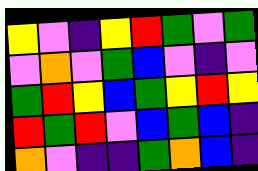[["yellow", "violet", "indigo", "yellow", "red", "green", "violet", "green"], ["violet", "orange", "violet", "green", "blue", "violet", "indigo", "violet"], ["green", "red", "yellow", "blue", "green", "yellow", "red", "yellow"], ["red", "green", "red", "violet", "blue", "green", "blue", "indigo"], ["orange", "violet", "indigo", "indigo", "green", "orange", "blue", "indigo"]]